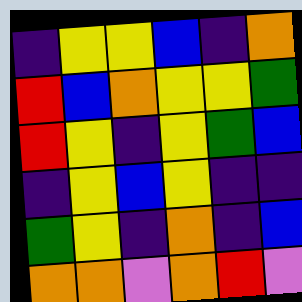[["indigo", "yellow", "yellow", "blue", "indigo", "orange"], ["red", "blue", "orange", "yellow", "yellow", "green"], ["red", "yellow", "indigo", "yellow", "green", "blue"], ["indigo", "yellow", "blue", "yellow", "indigo", "indigo"], ["green", "yellow", "indigo", "orange", "indigo", "blue"], ["orange", "orange", "violet", "orange", "red", "violet"]]